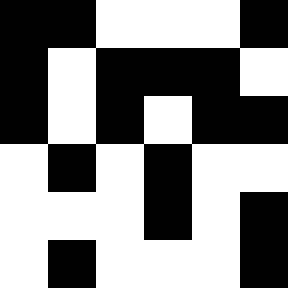[["black", "black", "white", "white", "white", "black"], ["black", "white", "black", "black", "black", "white"], ["black", "white", "black", "white", "black", "black"], ["white", "black", "white", "black", "white", "white"], ["white", "white", "white", "black", "white", "black"], ["white", "black", "white", "white", "white", "black"]]